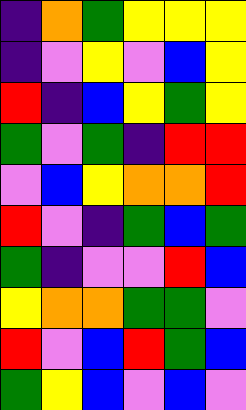[["indigo", "orange", "green", "yellow", "yellow", "yellow"], ["indigo", "violet", "yellow", "violet", "blue", "yellow"], ["red", "indigo", "blue", "yellow", "green", "yellow"], ["green", "violet", "green", "indigo", "red", "red"], ["violet", "blue", "yellow", "orange", "orange", "red"], ["red", "violet", "indigo", "green", "blue", "green"], ["green", "indigo", "violet", "violet", "red", "blue"], ["yellow", "orange", "orange", "green", "green", "violet"], ["red", "violet", "blue", "red", "green", "blue"], ["green", "yellow", "blue", "violet", "blue", "violet"]]